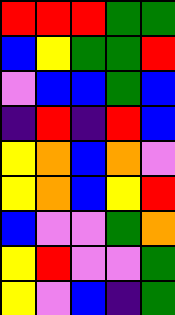[["red", "red", "red", "green", "green"], ["blue", "yellow", "green", "green", "red"], ["violet", "blue", "blue", "green", "blue"], ["indigo", "red", "indigo", "red", "blue"], ["yellow", "orange", "blue", "orange", "violet"], ["yellow", "orange", "blue", "yellow", "red"], ["blue", "violet", "violet", "green", "orange"], ["yellow", "red", "violet", "violet", "green"], ["yellow", "violet", "blue", "indigo", "green"]]